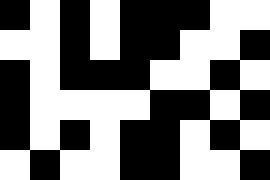[["black", "white", "black", "white", "black", "black", "black", "white", "white"], ["white", "white", "black", "white", "black", "black", "white", "white", "black"], ["black", "white", "black", "black", "black", "white", "white", "black", "white"], ["black", "white", "white", "white", "white", "black", "black", "white", "black"], ["black", "white", "black", "white", "black", "black", "white", "black", "white"], ["white", "black", "white", "white", "black", "black", "white", "white", "black"]]